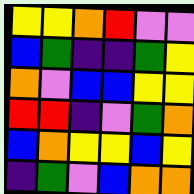[["yellow", "yellow", "orange", "red", "violet", "violet"], ["blue", "green", "indigo", "indigo", "green", "yellow"], ["orange", "violet", "blue", "blue", "yellow", "yellow"], ["red", "red", "indigo", "violet", "green", "orange"], ["blue", "orange", "yellow", "yellow", "blue", "yellow"], ["indigo", "green", "violet", "blue", "orange", "orange"]]